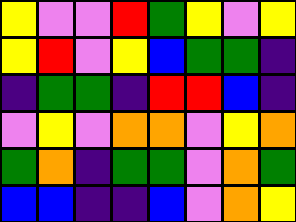[["yellow", "violet", "violet", "red", "green", "yellow", "violet", "yellow"], ["yellow", "red", "violet", "yellow", "blue", "green", "green", "indigo"], ["indigo", "green", "green", "indigo", "red", "red", "blue", "indigo"], ["violet", "yellow", "violet", "orange", "orange", "violet", "yellow", "orange"], ["green", "orange", "indigo", "green", "green", "violet", "orange", "green"], ["blue", "blue", "indigo", "indigo", "blue", "violet", "orange", "yellow"]]